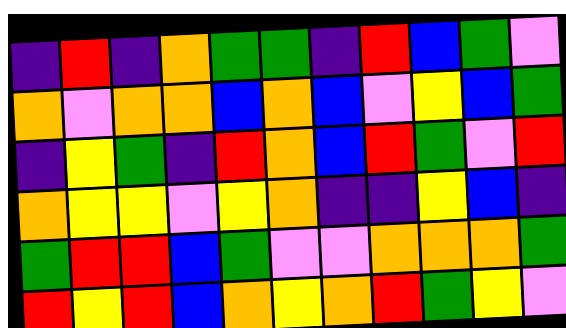[["indigo", "red", "indigo", "orange", "green", "green", "indigo", "red", "blue", "green", "violet"], ["orange", "violet", "orange", "orange", "blue", "orange", "blue", "violet", "yellow", "blue", "green"], ["indigo", "yellow", "green", "indigo", "red", "orange", "blue", "red", "green", "violet", "red"], ["orange", "yellow", "yellow", "violet", "yellow", "orange", "indigo", "indigo", "yellow", "blue", "indigo"], ["green", "red", "red", "blue", "green", "violet", "violet", "orange", "orange", "orange", "green"], ["red", "yellow", "red", "blue", "orange", "yellow", "orange", "red", "green", "yellow", "violet"]]